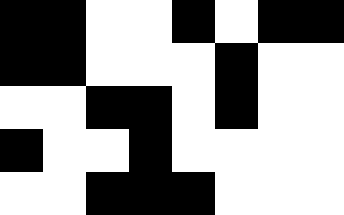[["black", "black", "white", "white", "black", "white", "black", "black"], ["black", "black", "white", "white", "white", "black", "white", "white"], ["white", "white", "black", "black", "white", "black", "white", "white"], ["black", "white", "white", "black", "white", "white", "white", "white"], ["white", "white", "black", "black", "black", "white", "white", "white"]]